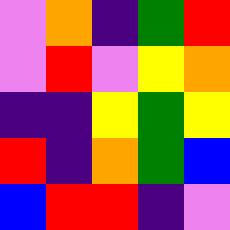[["violet", "orange", "indigo", "green", "red"], ["violet", "red", "violet", "yellow", "orange"], ["indigo", "indigo", "yellow", "green", "yellow"], ["red", "indigo", "orange", "green", "blue"], ["blue", "red", "red", "indigo", "violet"]]